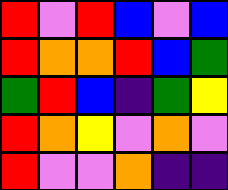[["red", "violet", "red", "blue", "violet", "blue"], ["red", "orange", "orange", "red", "blue", "green"], ["green", "red", "blue", "indigo", "green", "yellow"], ["red", "orange", "yellow", "violet", "orange", "violet"], ["red", "violet", "violet", "orange", "indigo", "indigo"]]